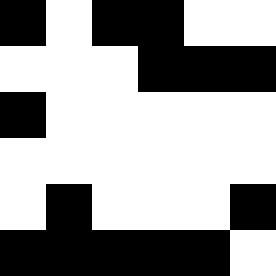[["black", "white", "black", "black", "white", "white"], ["white", "white", "white", "black", "black", "black"], ["black", "white", "white", "white", "white", "white"], ["white", "white", "white", "white", "white", "white"], ["white", "black", "white", "white", "white", "black"], ["black", "black", "black", "black", "black", "white"]]